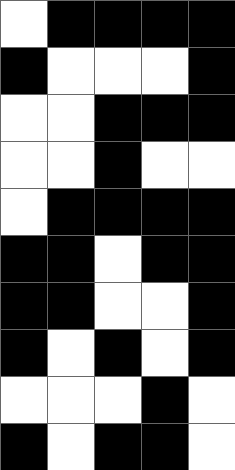[["white", "black", "black", "black", "black"], ["black", "white", "white", "white", "black"], ["white", "white", "black", "black", "black"], ["white", "white", "black", "white", "white"], ["white", "black", "black", "black", "black"], ["black", "black", "white", "black", "black"], ["black", "black", "white", "white", "black"], ["black", "white", "black", "white", "black"], ["white", "white", "white", "black", "white"], ["black", "white", "black", "black", "white"]]